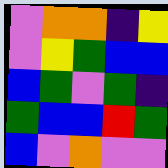[["violet", "orange", "orange", "indigo", "yellow"], ["violet", "yellow", "green", "blue", "blue"], ["blue", "green", "violet", "green", "indigo"], ["green", "blue", "blue", "red", "green"], ["blue", "violet", "orange", "violet", "violet"]]